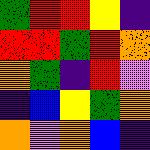[["green", "red", "red", "yellow", "indigo"], ["red", "red", "green", "red", "orange"], ["orange", "green", "indigo", "red", "violet"], ["indigo", "blue", "yellow", "green", "orange"], ["orange", "violet", "orange", "blue", "indigo"]]